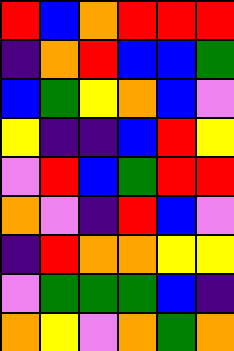[["red", "blue", "orange", "red", "red", "red"], ["indigo", "orange", "red", "blue", "blue", "green"], ["blue", "green", "yellow", "orange", "blue", "violet"], ["yellow", "indigo", "indigo", "blue", "red", "yellow"], ["violet", "red", "blue", "green", "red", "red"], ["orange", "violet", "indigo", "red", "blue", "violet"], ["indigo", "red", "orange", "orange", "yellow", "yellow"], ["violet", "green", "green", "green", "blue", "indigo"], ["orange", "yellow", "violet", "orange", "green", "orange"]]